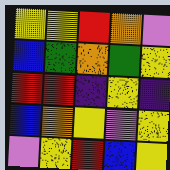[["yellow", "yellow", "red", "orange", "violet"], ["blue", "green", "orange", "green", "yellow"], ["red", "red", "indigo", "yellow", "indigo"], ["blue", "orange", "yellow", "violet", "yellow"], ["violet", "yellow", "red", "blue", "yellow"]]